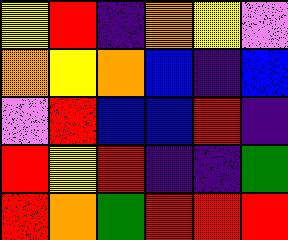[["yellow", "red", "indigo", "orange", "yellow", "violet"], ["orange", "yellow", "orange", "blue", "indigo", "blue"], ["violet", "red", "blue", "blue", "red", "indigo"], ["red", "yellow", "red", "indigo", "indigo", "green"], ["red", "orange", "green", "red", "red", "red"]]